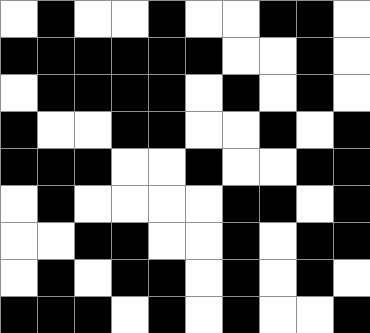[["white", "black", "white", "white", "black", "white", "white", "black", "black", "white"], ["black", "black", "black", "black", "black", "black", "white", "white", "black", "white"], ["white", "black", "black", "black", "black", "white", "black", "white", "black", "white"], ["black", "white", "white", "black", "black", "white", "white", "black", "white", "black"], ["black", "black", "black", "white", "white", "black", "white", "white", "black", "black"], ["white", "black", "white", "white", "white", "white", "black", "black", "white", "black"], ["white", "white", "black", "black", "white", "white", "black", "white", "black", "black"], ["white", "black", "white", "black", "black", "white", "black", "white", "black", "white"], ["black", "black", "black", "white", "black", "white", "black", "white", "white", "black"]]